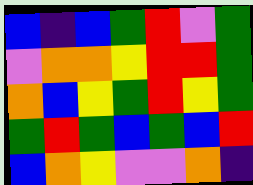[["blue", "indigo", "blue", "green", "red", "violet", "green"], ["violet", "orange", "orange", "yellow", "red", "red", "green"], ["orange", "blue", "yellow", "green", "red", "yellow", "green"], ["green", "red", "green", "blue", "green", "blue", "red"], ["blue", "orange", "yellow", "violet", "violet", "orange", "indigo"]]